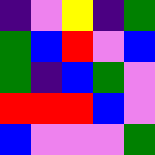[["indigo", "violet", "yellow", "indigo", "green"], ["green", "blue", "red", "violet", "blue"], ["green", "indigo", "blue", "green", "violet"], ["red", "red", "red", "blue", "violet"], ["blue", "violet", "violet", "violet", "green"]]